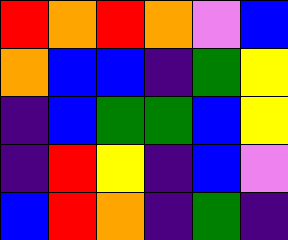[["red", "orange", "red", "orange", "violet", "blue"], ["orange", "blue", "blue", "indigo", "green", "yellow"], ["indigo", "blue", "green", "green", "blue", "yellow"], ["indigo", "red", "yellow", "indigo", "blue", "violet"], ["blue", "red", "orange", "indigo", "green", "indigo"]]